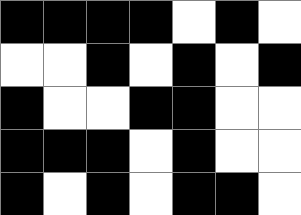[["black", "black", "black", "black", "white", "black", "white"], ["white", "white", "black", "white", "black", "white", "black"], ["black", "white", "white", "black", "black", "white", "white"], ["black", "black", "black", "white", "black", "white", "white"], ["black", "white", "black", "white", "black", "black", "white"]]